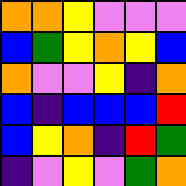[["orange", "orange", "yellow", "violet", "violet", "violet"], ["blue", "green", "yellow", "orange", "yellow", "blue"], ["orange", "violet", "violet", "yellow", "indigo", "orange"], ["blue", "indigo", "blue", "blue", "blue", "red"], ["blue", "yellow", "orange", "indigo", "red", "green"], ["indigo", "violet", "yellow", "violet", "green", "orange"]]